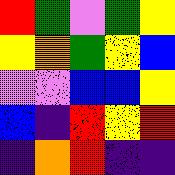[["red", "green", "violet", "green", "yellow"], ["yellow", "orange", "green", "yellow", "blue"], ["violet", "violet", "blue", "blue", "yellow"], ["blue", "indigo", "red", "yellow", "red"], ["indigo", "orange", "red", "indigo", "indigo"]]